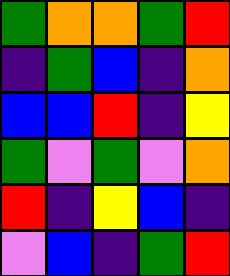[["green", "orange", "orange", "green", "red"], ["indigo", "green", "blue", "indigo", "orange"], ["blue", "blue", "red", "indigo", "yellow"], ["green", "violet", "green", "violet", "orange"], ["red", "indigo", "yellow", "blue", "indigo"], ["violet", "blue", "indigo", "green", "red"]]